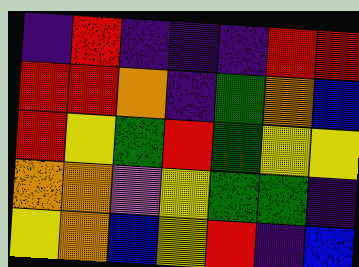[["indigo", "red", "indigo", "indigo", "indigo", "red", "red"], ["red", "red", "orange", "indigo", "green", "orange", "blue"], ["red", "yellow", "green", "red", "green", "yellow", "yellow"], ["orange", "orange", "violet", "yellow", "green", "green", "indigo"], ["yellow", "orange", "blue", "yellow", "red", "indigo", "blue"]]